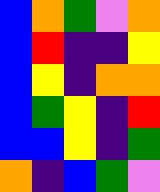[["blue", "orange", "green", "violet", "orange"], ["blue", "red", "indigo", "indigo", "yellow"], ["blue", "yellow", "indigo", "orange", "orange"], ["blue", "green", "yellow", "indigo", "red"], ["blue", "blue", "yellow", "indigo", "green"], ["orange", "indigo", "blue", "green", "violet"]]